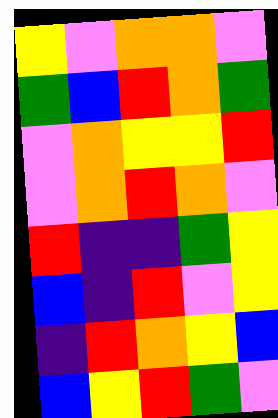[["yellow", "violet", "orange", "orange", "violet"], ["green", "blue", "red", "orange", "green"], ["violet", "orange", "yellow", "yellow", "red"], ["violet", "orange", "red", "orange", "violet"], ["red", "indigo", "indigo", "green", "yellow"], ["blue", "indigo", "red", "violet", "yellow"], ["indigo", "red", "orange", "yellow", "blue"], ["blue", "yellow", "red", "green", "violet"]]